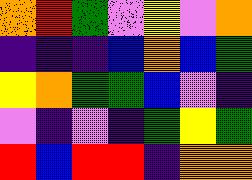[["orange", "red", "green", "violet", "yellow", "violet", "orange"], ["indigo", "indigo", "indigo", "blue", "orange", "blue", "green"], ["yellow", "orange", "green", "green", "blue", "violet", "indigo"], ["violet", "indigo", "violet", "indigo", "green", "yellow", "green"], ["red", "blue", "red", "red", "indigo", "orange", "orange"]]